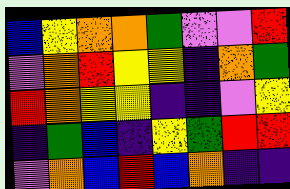[["blue", "yellow", "orange", "orange", "green", "violet", "violet", "red"], ["violet", "orange", "red", "yellow", "yellow", "indigo", "orange", "green"], ["red", "orange", "yellow", "yellow", "indigo", "indigo", "violet", "yellow"], ["indigo", "green", "blue", "indigo", "yellow", "green", "red", "red"], ["violet", "orange", "blue", "red", "blue", "orange", "indigo", "indigo"]]